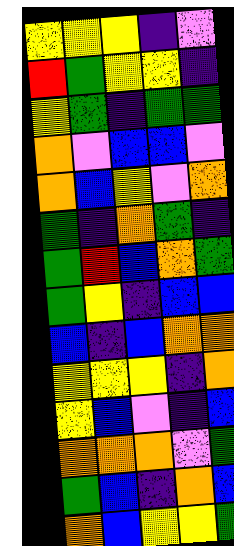[["yellow", "yellow", "yellow", "indigo", "violet"], ["red", "green", "yellow", "yellow", "indigo"], ["yellow", "green", "indigo", "green", "green"], ["orange", "violet", "blue", "blue", "violet"], ["orange", "blue", "yellow", "violet", "orange"], ["green", "indigo", "orange", "green", "indigo"], ["green", "red", "blue", "orange", "green"], ["green", "yellow", "indigo", "blue", "blue"], ["blue", "indigo", "blue", "orange", "orange"], ["yellow", "yellow", "yellow", "indigo", "orange"], ["yellow", "blue", "violet", "indigo", "blue"], ["orange", "orange", "orange", "violet", "green"], ["green", "blue", "indigo", "orange", "blue"], ["orange", "blue", "yellow", "yellow", "green"]]